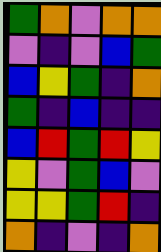[["green", "orange", "violet", "orange", "orange"], ["violet", "indigo", "violet", "blue", "green"], ["blue", "yellow", "green", "indigo", "orange"], ["green", "indigo", "blue", "indigo", "indigo"], ["blue", "red", "green", "red", "yellow"], ["yellow", "violet", "green", "blue", "violet"], ["yellow", "yellow", "green", "red", "indigo"], ["orange", "indigo", "violet", "indigo", "orange"]]